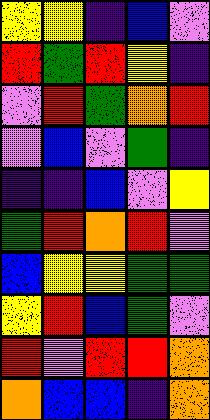[["yellow", "yellow", "indigo", "blue", "violet"], ["red", "green", "red", "yellow", "indigo"], ["violet", "red", "green", "orange", "red"], ["violet", "blue", "violet", "green", "indigo"], ["indigo", "indigo", "blue", "violet", "yellow"], ["green", "red", "orange", "red", "violet"], ["blue", "yellow", "yellow", "green", "green"], ["yellow", "red", "blue", "green", "violet"], ["red", "violet", "red", "red", "orange"], ["orange", "blue", "blue", "indigo", "orange"]]